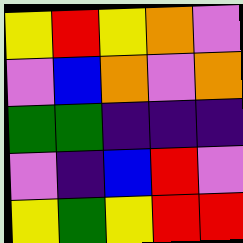[["yellow", "red", "yellow", "orange", "violet"], ["violet", "blue", "orange", "violet", "orange"], ["green", "green", "indigo", "indigo", "indigo"], ["violet", "indigo", "blue", "red", "violet"], ["yellow", "green", "yellow", "red", "red"]]